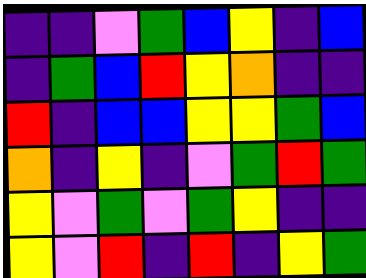[["indigo", "indigo", "violet", "green", "blue", "yellow", "indigo", "blue"], ["indigo", "green", "blue", "red", "yellow", "orange", "indigo", "indigo"], ["red", "indigo", "blue", "blue", "yellow", "yellow", "green", "blue"], ["orange", "indigo", "yellow", "indigo", "violet", "green", "red", "green"], ["yellow", "violet", "green", "violet", "green", "yellow", "indigo", "indigo"], ["yellow", "violet", "red", "indigo", "red", "indigo", "yellow", "green"]]